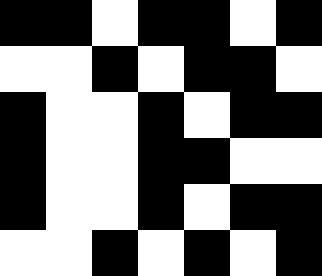[["black", "black", "white", "black", "black", "white", "black"], ["white", "white", "black", "white", "black", "black", "white"], ["black", "white", "white", "black", "white", "black", "black"], ["black", "white", "white", "black", "black", "white", "white"], ["black", "white", "white", "black", "white", "black", "black"], ["white", "white", "black", "white", "black", "white", "black"]]